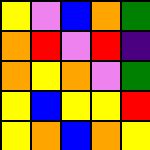[["yellow", "violet", "blue", "orange", "green"], ["orange", "red", "violet", "red", "indigo"], ["orange", "yellow", "orange", "violet", "green"], ["yellow", "blue", "yellow", "yellow", "red"], ["yellow", "orange", "blue", "orange", "yellow"]]